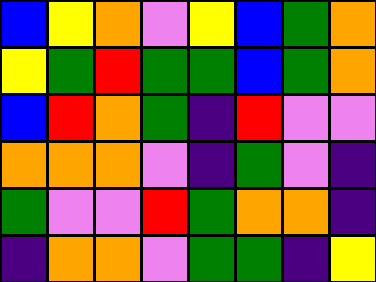[["blue", "yellow", "orange", "violet", "yellow", "blue", "green", "orange"], ["yellow", "green", "red", "green", "green", "blue", "green", "orange"], ["blue", "red", "orange", "green", "indigo", "red", "violet", "violet"], ["orange", "orange", "orange", "violet", "indigo", "green", "violet", "indigo"], ["green", "violet", "violet", "red", "green", "orange", "orange", "indigo"], ["indigo", "orange", "orange", "violet", "green", "green", "indigo", "yellow"]]